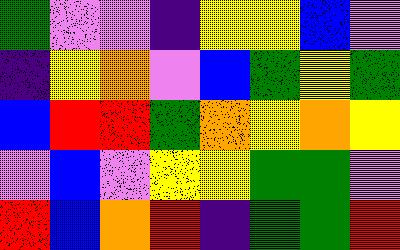[["green", "violet", "violet", "indigo", "yellow", "yellow", "blue", "violet"], ["indigo", "yellow", "orange", "violet", "blue", "green", "yellow", "green"], ["blue", "red", "red", "green", "orange", "yellow", "orange", "yellow"], ["violet", "blue", "violet", "yellow", "yellow", "green", "green", "violet"], ["red", "blue", "orange", "red", "indigo", "green", "green", "red"]]